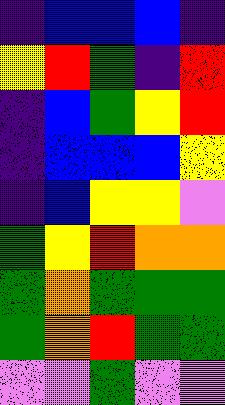[["indigo", "blue", "blue", "blue", "indigo"], ["yellow", "red", "green", "indigo", "red"], ["indigo", "blue", "green", "yellow", "red"], ["indigo", "blue", "blue", "blue", "yellow"], ["indigo", "blue", "yellow", "yellow", "violet"], ["green", "yellow", "red", "orange", "orange"], ["green", "orange", "green", "green", "green"], ["green", "orange", "red", "green", "green"], ["violet", "violet", "green", "violet", "violet"]]